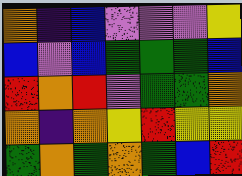[["orange", "indigo", "blue", "violet", "violet", "violet", "yellow"], ["blue", "violet", "blue", "green", "green", "green", "blue"], ["red", "orange", "red", "violet", "green", "green", "orange"], ["orange", "indigo", "orange", "yellow", "red", "yellow", "yellow"], ["green", "orange", "green", "orange", "green", "blue", "red"]]